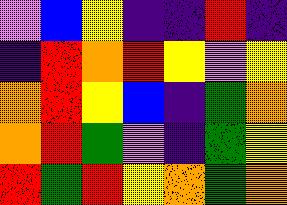[["violet", "blue", "yellow", "indigo", "indigo", "red", "indigo"], ["indigo", "red", "orange", "red", "yellow", "violet", "yellow"], ["orange", "red", "yellow", "blue", "indigo", "green", "orange"], ["orange", "red", "green", "violet", "indigo", "green", "yellow"], ["red", "green", "red", "yellow", "orange", "green", "orange"]]